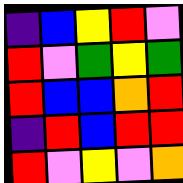[["indigo", "blue", "yellow", "red", "violet"], ["red", "violet", "green", "yellow", "green"], ["red", "blue", "blue", "orange", "red"], ["indigo", "red", "blue", "red", "red"], ["red", "violet", "yellow", "violet", "orange"]]